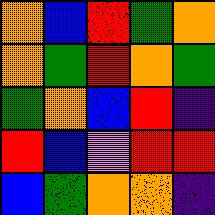[["orange", "blue", "red", "green", "orange"], ["orange", "green", "red", "orange", "green"], ["green", "orange", "blue", "red", "indigo"], ["red", "blue", "violet", "red", "red"], ["blue", "green", "orange", "orange", "indigo"]]